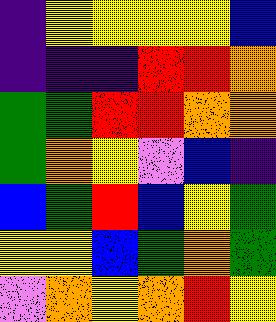[["indigo", "yellow", "yellow", "yellow", "yellow", "blue"], ["indigo", "indigo", "indigo", "red", "red", "orange"], ["green", "green", "red", "red", "orange", "orange"], ["green", "orange", "yellow", "violet", "blue", "indigo"], ["blue", "green", "red", "blue", "yellow", "green"], ["yellow", "yellow", "blue", "green", "orange", "green"], ["violet", "orange", "yellow", "orange", "red", "yellow"]]